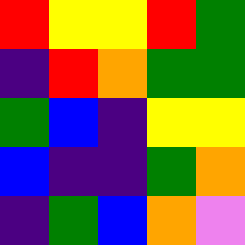[["red", "yellow", "yellow", "red", "green"], ["indigo", "red", "orange", "green", "green"], ["green", "blue", "indigo", "yellow", "yellow"], ["blue", "indigo", "indigo", "green", "orange"], ["indigo", "green", "blue", "orange", "violet"]]